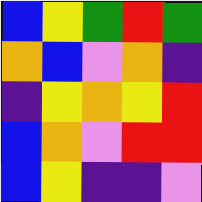[["blue", "yellow", "green", "red", "green"], ["orange", "blue", "violet", "orange", "indigo"], ["indigo", "yellow", "orange", "yellow", "red"], ["blue", "orange", "violet", "red", "red"], ["blue", "yellow", "indigo", "indigo", "violet"]]